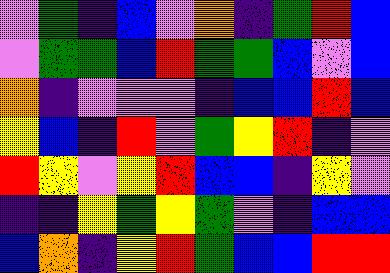[["violet", "green", "indigo", "blue", "violet", "orange", "indigo", "green", "red", "blue"], ["violet", "green", "green", "blue", "red", "green", "green", "blue", "violet", "blue"], ["orange", "indigo", "violet", "violet", "violet", "indigo", "blue", "blue", "red", "blue"], ["yellow", "blue", "indigo", "red", "violet", "green", "yellow", "red", "indigo", "violet"], ["red", "yellow", "violet", "yellow", "red", "blue", "blue", "indigo", "yellow", "violet"], ["indigo", "indigo", "yellow", "green", "yellow", "green", "violet", "indigo", "blue", "blue"], ["blue", "orange", "indigo", "yellow", "red", "green", "blue", "blue", "red", "red"]]